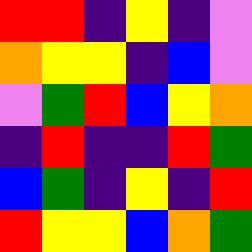[["red", "red", "indigo", "yellow", "indigo", "violet"], ["orange", "yellow", "yellow", "indigo", "blue", "violet"], ["violet", "green", "red", "blue", "yellow", "orange"], ["indigo", "red", "indigo", "indigo", "red", "green"], ["blue", "green", "indigo", "yellow", "indigo", "red"], ["red", "yellow", "yellow", "blue", "orange", "green"]]